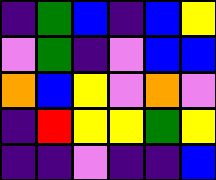[["indigo", "green", "blue", "indigo", "blue", "yellow"], ["violet", "green", "indigo", "violet", "blue", "blue"], ["orange", "blue", "yellow", "violet", "orange", "violet"], ["indigo", "red", "yellow", "yellow", "green", "yellow"], ["indigo", "indigo", "violet", "indigo", "indigo", "blue"]]